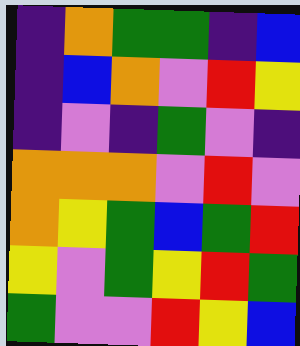[["indigo", "orange", "green", "green", "indigo", "blue"], ["indigo", "blue", "orange", "violet", "red", "yellow"], ["indigo", "violet", "indigo", "green", "violet", "indigo"], ["orange", "orange", "orange", "violet", "red", "violet"], ["orange", "yellow", "green", "blue", "green", "red"], ["yellow", "violet", "green", "yellow", "red", "green"], ["green", "violet", "violet", "red", "yellow", "blue"]]